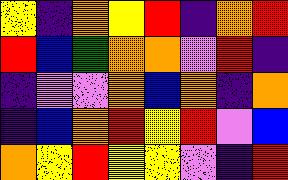[["yellow", "indigo", "orange", "yellow", "red", "indigo", "orange", "red"], ["red", "blue", "green", "orange", "orange", "violet", "red", "indigo"], ["indigo", "violet", "violet", "orange", "blue", "orange", "indigo", "orange"], ["indigo", "blue", "orange", "red", "yellow", "red", "violet", "blue"], ["orange", "yellow", "red", "yellow", "yellow", "violet", "indigo", "red"]]